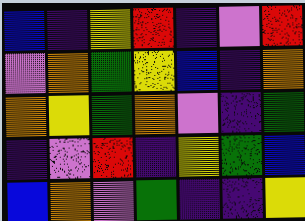[["blue", "indigo", "yellow", "red", "indigo", "violet", "red"], ["violet", "orange", "green", "yellow", "blue", "indigo", "orange"], ["orange", "yellow", "green", "orange", "violet", "indigo", "green"], ["indigo", "violet", "red", "indigo", "yellow", "green", "blue"], ["blue", "orange", "violet", "green", "indigo", "indigo", "yellow"]]